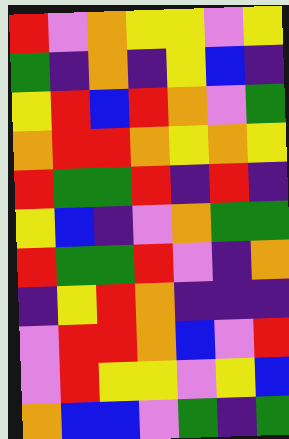[["red", "violet", "orange", "yellow", "yellow", "violet", "yellow"], ["green", "indigo", "orange", "indigo", "yellow", "blue", "indigo"], ["yellow", "red", "blue", "red", "orange", "violet", "green"], ["orange", "red", "red", "orange", "yellow", "orange", "yellow"], ["red", "green", "green", "red", "indigo", "red", "indigo"], ["yellow", "blue", "indigo", "violet", "orange", "green", "green"], ["red", "green", "green", "red", "violet", "indigo", "orange"], ["indigo", "yellow", "red", "orange", "indigo", "indigo", "indigo"], ["violet", "red", "red", "orange", "blue", "violet", "red"], ["violet", "red", "yellow", "yellow", "violet", "yellow", "blue"], ["orange", "blue", "blue", "violet", "green", "indigo", "green"]]